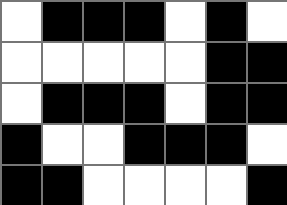[["white", "black", "black", "black", "white", "black", "white"], ["white", "white", "white", "white", "white", "black", "black"], ["white", "black", "black", "black", "white", "black", "black"], ["black", "white", "white", "black", "black", "black", "white"], ["black", "black", "white", "white", "white", "white", "black"]]